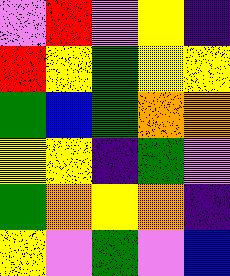[["violet", "red", "violet", "yellow", "indigo"], ["red", "yellow", "green", "yellow", "yellow"], ["green", "blue", "green", "orange", "orange"], ["yellow", "yellow", "indigo", "green", "violet"], ["green", "orange", "yellow", "orange", "indigo"], ["yellow", "violet", "green", "violet", "blue"]]